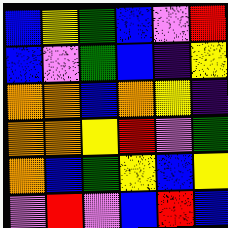[["blue", "yellow", "green", "blue", "violet", "red"], ["blue", "violet", "green", "blue", "indigo", "yellow"], ["orange", "orange", "blue", "orange", "yellow", "indigo"], ["orange", "orange", "yellow", "red", "violet", "green"], ["orange", "blue", "green", "yellow", "blue", "yellow"], ["violet", "red", "violet", "blue", "red", "blue"]]